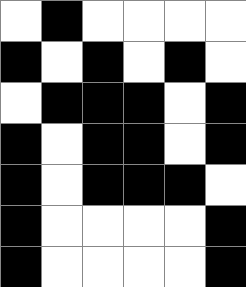[["white", "black", "white", "white", "white", "white"], ["black", "white", "black", "white", "black", "white"], ["white", "black", "black", "black", "white", "black"], ["black", "white", "black", "black", "white", "black"], ["black", "white", "black", "black", "black", "white"], ["black", "white", "white", "white", "white", "black"], ["black", "white", "white", "white", "white", "black"]]